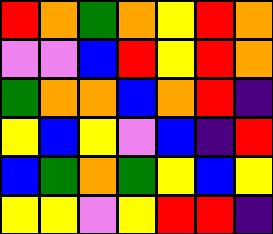[["red", "orange", "green", "orange", "yellow", "red", "orange"], ["violet", "violet", "blue", "red", "yellow", "red", "orange"], ["green", "orange", "orange", "blue", "orange", "red", "indigo"], ["yellow", "blue", "yellow", "violet", "blue", "indigo", "red"], ["blue", "green", "orange", "green", "yellow", "blue", "yellow"], ["yellow", "yellow", "violet", "yellow", "red", "red", "indigo"]]